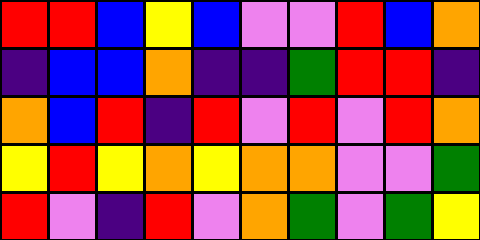[["red", "red", "blue", "yellow", "blue", "violet", "violet", "red", "blue", "orange"], ["indigo", "blue", "blue", "orange", "indigo", "indigo", "green", "red", "red", "indigo"], ["orange", "blue", "red", "indigo", "red", "violet", "red", "violet", "red", "orange"], ["yellow", "red", "yellow", "orange", "yellow", "orange", "orange", "violet", "violet", "green"], ["red", "violet", "indigo", "red", "violet", "orange", "green", "violet", "green", "yellow"]]